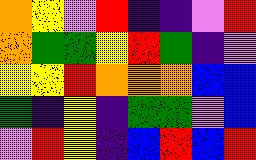[["orange", "yellow", "violet", "red", "indigo", "indigo", "violet", "red"], ["orange", "green", "green", "yellow", "red", "green", "indigo", "violet"], ["yellow", "yellow", "red", "orange", "orange", "orange", "blue", "blue"], ["green", "indigo", "yellow", "indigo", "green", "green", "violet", "blue"], ["violet", "red", "yellow", "indigo", "blue", "red", "blue", "red"]]